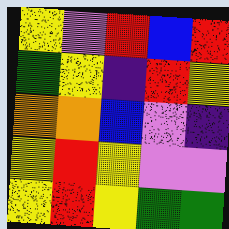[["yellow", "violet", "red", "blue", "red"], ["green", "yellow", "indigo", "red", "yellow"], ["orange", "orange", "blue", "violet", "indigo"], ["yellow", "red", "yellow", "violet", "violet"], ["yellow", "red", "yellow", "green", "green"]]